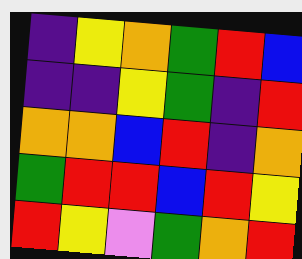[["indigo", "yellow", "orange", "green", "red", "blue"], ["indigo", "indigo", "yellow", "green", "indigo", "red"], ["orange", "orange", "blue", "red", "indigo", "orange"], ["green", "red", "red", "blue", "red", "yellow"], ["red", "yellow", "violet", "green", "orange", "red"]]